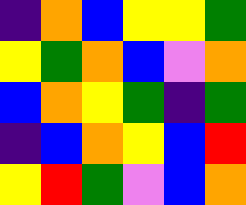[["indigo", "orange", "blue", "yellow", "yellow", "green"], ["yellow", "green", "orange", "blue", "violet", "orange"], ["blue", "orange", "yellow", "green", "indigo", "green"], ["indigo", "blue", "orange", "yellow", "blue", "red"], ["yellow", "red", "green", "violet", "blue", "orange"]]